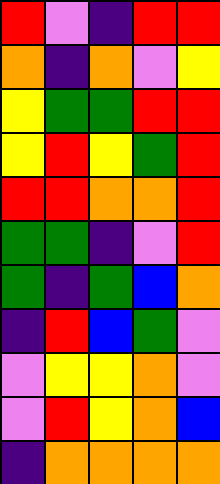[["red", "violet", "indigo", "red", "red"], ["orange", "indigo", "orange", "violet", "yellow"], ["yellow", "green", "green", "red", "red"], ["yellow", "red", "yellow", "green", "red"], ["red", "red", "orange", "orange", "red"], ["green", "green", "indigo", "violet", "red"], ["green", "indigo", "green", "blue", "orange"], ["indigo", "red", "blue", "green", "violet"], ["violet", "yellow", "yellow", "orange", "violet"], ["violet", "red", "yellow", "orange", "blue"], ["indigo", "orange", "orange", "orange", "orange"]]